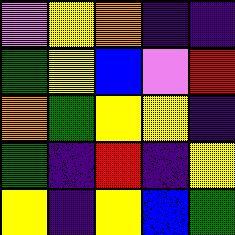[["violet", "yellow", "orange", "indigo", "indigo"], ["green", "yellow", "blue", "violet", "red"], ["orange", "green", "yellow", "yellow", "indigo"], ["green", "indigo", "red", "indigo", "yellow"], ["yellow", "indigo", "yellow", "blue", "green"]]